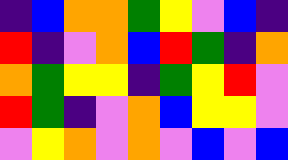[["indigo", "blue", "orange", "orange", "green", "yellow", "violet", "blue", "indigo"], ["red", "indigo", "violet", "orange", "blue", "red", "green", "indigo", "orange"], ["orange", "green", "yellow", "yellow", "indigo", "green", "yellow", "red", "violet"], ["red", "green", "indigo", "violet", "orange", "blue", "yellow", "yellow", "violet"], ["violet", "yellow", "orange", "violet", "orange", "violet", "blue", "violet", "blue"]]